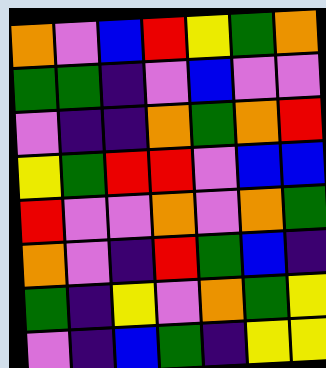[["orange", "violet", "blue", "red", "yellow", "green", "orange"], ["green", "green", "indigo", "violet", "blue", "violet", "violet"], ["violet", "indigo", "indigo", "orange", "green", "orange", "red"], ["yellow", "green", "red", "red", "violet", "blue", "blue"], ["red", "violet", "violet", "orange", "violet", "orange", "green"], ["orange", "violet", "indigo", "red", "green", "blue", "indigo"], ["green", "indigo", "yellow", "violet", "orange", "green", "yellow"], ["violet", "indigo", "blue", "green", "indigo", "yellow", "yellow"]]